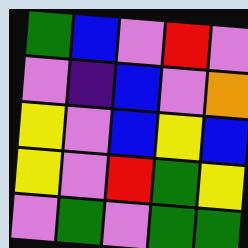[["green", "blue", "violet", "red", "violet"], ["violet", "indigo", "blue", "violet", "orange"], ["yellow", "violet", "blue", "yellow", "blue"], ["yellow", "violet", "red", "green", "yellow"], ["violet", "green", "violet", "green", "green"]]